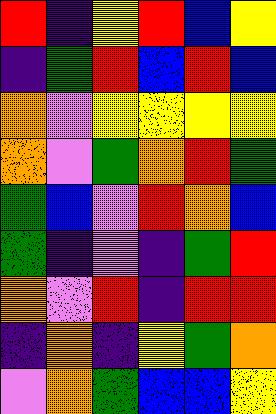[["red", "indigo", "yellow", "red", "blue", "yellow"], ["indigo", "green", "red", "blue", "red", "blue"], ["orange", "violet", "yellow", "yellow", "yellow", "yellow"], ["orange", "violet", "green", "orange", "red", "green"], ["green", "blue", "violet", "red", "orange", "blue"], ["green", "indigo", "violet", "indigo", "green", "red"], ["orange", "violet", "red", "indigo", "red", "red"], ["indigo", "orange", "indigo", "yellow", "green", "orange"], ["violet", "orange", "green", "blue", "blue", "yellow"]]